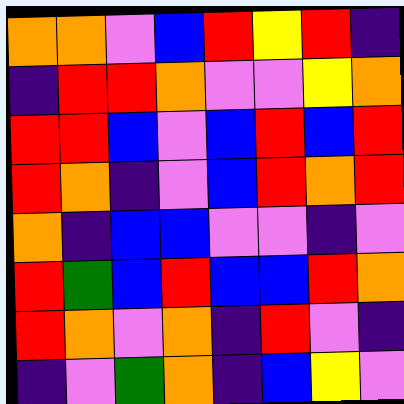[["orange", "orange", "violet", "blue", "red", "yellow", "red", "indigo"], ["indigo", "red", "red", "orange", "violet", "violet", "yellow", "orange"], ["red", "red", "blue", "violet", "blue", "red", "blue", "red"], ["red", "orange", "indigo", "violet", "blue", "red", "orange", "red"], ["orange", "indigo", "blue", "blue", "violet", "violet", "indigo", "violet"], ["red", "green", "blue", "red", "blue", "blue", "red", "orange"], ["red", "orange", "violet", "orange", "indigo", "red", "violet", "indigo"], ["indigo", "violet", "green", "orange", "indigo", "blue", "yellow", "violet"]]